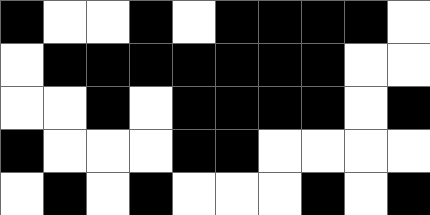[["black", "white", "white", "black", "white", "black", "black", "black", "black", "white"], ["white", "black", "black", "black", "black", "black", "black", "black", "white", "white"], ["white", "white", "black", "white", "black", "black", "black", "black", "white", "black"], ["black", "white", "white", "white", "black", "black", "white", "white", "white", "white"], ["white", "black", "white", "black", "white", "white", "white", "black", "white", "black"]]